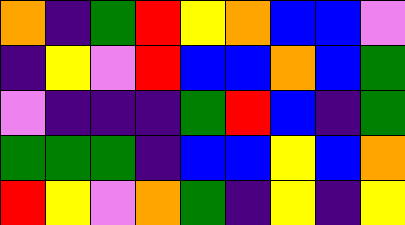[["orange", "indigo", "green", "red", "yellow", "orange", "blue", "blue", "violet"], ["indigo", "yellow", "violet", "red", "blue", "blue", "orange", "blue", "green"], ["violet", "indigo", "indigo", "indigo", "green", "red", "blue", "indigo", "green"], ["green", "green", "green", "indigo", "blue", "blue", "yellow", "blue", "orange"], ["red", "yellow", "violet", "orange", "green", "indigo", "yellow", "indigo", "yellow"]]